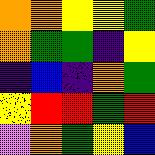[["orange", "orange", "yellow", "yellow", "green"], ["orange", "green", "green", "indigo", "yellow"], ["indigo", "blue", "indigo", "orange", "green"], ["yellow", "red", "red", "green", "red"], ["violet", "orange", "green", "yellow", "blue"]]